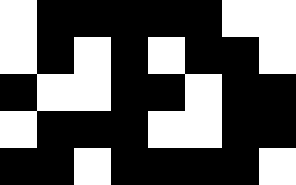[["white", "black", "black", "black", "black", "black", "white", "white"], ["white", "black", "white", "black", "white", "black", "black", "white"], ["black", "white", "white", "black", "black", "white", "black", "black"], ["white", "black", "black", "black", "white", "white", "black", "black"], ["black", "black", "white", "black", "black", "black", "black", "white"]]